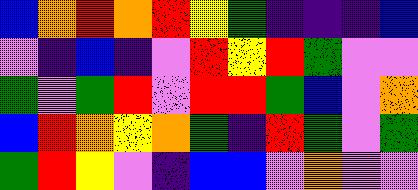[["blue", "orange", "red", "orange", "red", "yellow", "green", "indigo", "indigo", "indigo", "blue"], ["violet", "indigo", "blue", "indigo", "violet", "red", "yellow", "red", "green", "violet", "violet"], ["green", "violet", "green", "red", "violet", "red", "red", "green", "blue", "violet", "orange"], ["blue", "red", "orange", "yellow", "orange", "green", "indigo", "red", "green", "violet", "green"], ["green", "red", "yellow", "violet", "indigo", "blue", "blue", "violet", "orange", "violet", "violet"]]